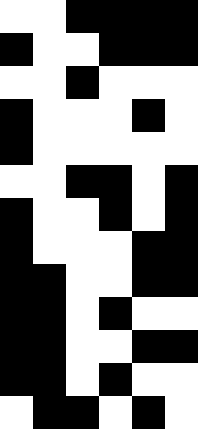[["white", "white", "black", "black", "black", "black"], ["black", "white", "white", "black", "black", "black"], ["white", "white", "black", "white", "white", "white"], ["black", "white", "white", "white", "black", "white"], ["black", "white", "white", "white", "white", "white"], ["white", "white", "black", "black", "white", "black"], ["black", "white", "white", "black", "white", "black"], ["black", "white", "white", "white", "black", "black"], ["black", "black", "white", "white", "black", "black"], ["black", "black", "white", "black", "white", "white"], ["black", "black", "white", "white", "black", "black"], ["black", "black", "white", "black", "white", "white"], ["white", "black", "black", "white", "black", "white"]]